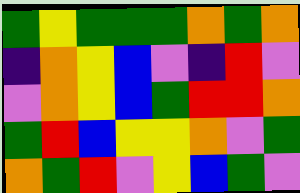[["green", "yellow", "green", "green", "green", "orange", "green", "orange"], ["indigo", "orange", "yellow", "blue", "violet", "indigo", "red", "violet"], ["violet", "orange", "yellow", "blue", "green", "red", "red", "orange"], ["green", "red", "blue", "yellow", "yellow", "orange", "violet", "green"], ["orange", "green", "red", "violet", "yellow", "blue", "green", "violet"]]